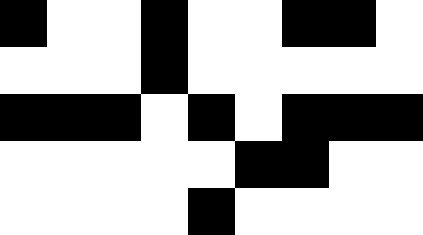[["black", "white", "white", "black", "white", "white", "black", "black", "white"], ["white", "white", "white", "black", "white", "white", "white", "white", "white"], ["black", "black", "black", "white", "black", "white", "black", "black", "black"], ["white", "white", "white", "white", "white", "black", "black", "white", "white"], ["white", "white", "white", "white", "black", "white", "white", "white", "white"]]